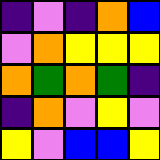[["indigo", "violet", "indigo", "orange", "blue"], ["violet", "orange", "yellow", "yellow", "yellow"], ["orange", "green", "orange", "green", "indigo"], ["indigo", "orange", "violet", "yellow", "violet"], ["yellow", "violet", "blue", "blue", "yellow"]]